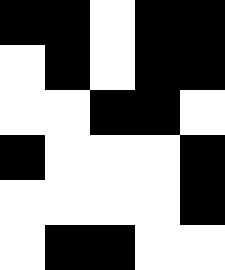[["black", "black", "white", "black", "black"], ["white", "black", "white", "black", "black"], ["white", "white", "black", "black", "white"], ["black", "white", "white", "white", "black"], ["white", "white", "white", "white", "black"], ["white", "black", "black", "white", "white"]]